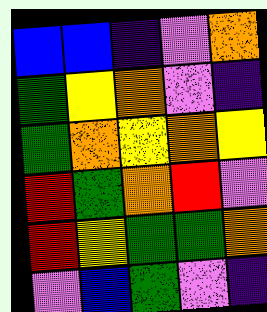[["blue", "blue", "indigo", "violet", "orange"], ["green", "yellow", "orange", "violet", "indigo"], ["green", "orange", "yellow", "orange", "yellow"], ["red", "green", "orange", "red", "violet"], ["red", "yellow", "green", "green", "orange"], ["violet", "blue", "green", "violet", "indigo"]]